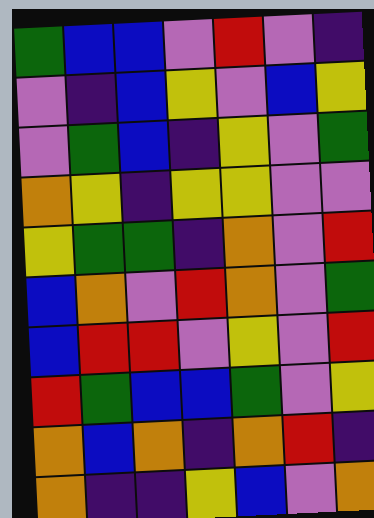[["green", "blue", "blue", "violet", "red", "violet", "indigo"], ["violet", "indigo", "blue", "yellow", "violet", "blue", "yellow"], ["violet", "green", "blue", "indigo", "yellow", "violet", "green"], ["orange", "yellow", "indigo", "yellow", "yellow", "violet", "violet"], ["yellow", "green", "green", "indigo", "orange", "violet", "red"], ["blue", "orange", "violet", "red", "orange", "violet", "green"], ["blue", "red", "red", "violet", "yellow", "violet", "red"], ["red", "green", "blue", "blue", "green", "violet", "yellow"], ["orange", "blue", "orange", "indigo", "orange", "red", "indigo"], ["orange", "indigo", "indigo", "yellow", "blue", "violet", "orange"]]